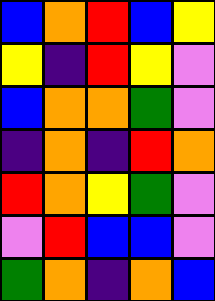[["blue", "orange", "red", "blue", "yellow"], ["yellow", "indigo", "red", "yellow", "violet"], ["blue", "orange", "orange", "green", "violet"], ["indigo", "orange", "indigo", "red", "orange"], ["red", "orange", "yellow", "green", "violet"], ["violet", "red", "blue", "blue", "violet"], ["green", "orange", "indigo", "orange", "blue"]]